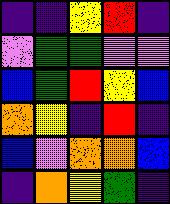[["indigo", "indigo", "yellow", "red", "indigo"], ["violet", "green", "green", "violet", "violet"], ["blue", "green", "red", "yellow", "blue"], ["orange", "yellow", "indigo", "red", "indigo"], ["blue", "violet", "orange", "orange", "blue"], ["indigo", "orange", "yellow", "green", "indigo"]]